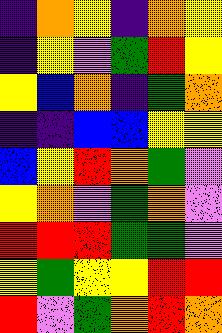[["indigo", "orange", "yellow", "indigo", "orange", "yellow"], ["indigo", "yellow", "violet", "green", "red", "yellow"], ["yellow", "blue", "orange", "indigo", "green", "orange"], ["indigo", "indigo", "blue", "blue", "yellow", "yellow"], ["blue", "yellow", "red", "orange", "green", "violet"], ["yellow", "orange", "violet", "green", "orange", "violet"], ["red", "red", "red", "green", "green", "violet"], ["yellow", "green", "yellow", "yellow", "red", "red"], ["red", "violet", "green", "orange", "red", "orange"]]